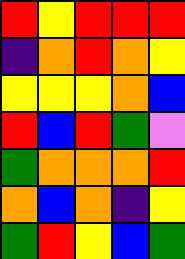[["red", "yellow", "red", "red", "red"], ["indigo", "orange", "red", "orange", "yellow"], ["yellow", "yellow", "yellow", "orange", "blue"], ["red", "blue", "red", "green", "violet"], ["green", "orange", "orange", "orange", "red"], ["orange", "blue", "orange", "indigo", "yellow"], ["green", "red", "yellow", "blue", "green"]]